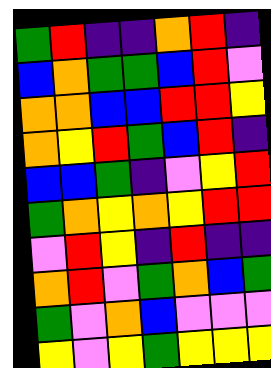[["green", "red", "indigo", "indigo", "orange", "red", "indigo"], ["blue", "orange", "green", "green", "blue", "red", "violet"], ["orange", "orange", "blue", "blue", "red", "red", "yellow"], ["orange", "yellow", "red", "green", "blue", "red", "indigo"], ["blue", "blue", "green", "indigo", "violet", "yellow", "red"], ["green", "orange", "yellow", "orange", "yellow", "red", "red"], ["violet", "red", "yellow", "indigo", "red", "indigo", "indigo"], ["orange", "red", "violet", "green", "orange", "blue", "green"], ["green", "violet", "orange", "blue", "violet", "violet", "violet"], ["yellow", "violet", "yellow", "green", "yellow", "yellow", "yellow"]]